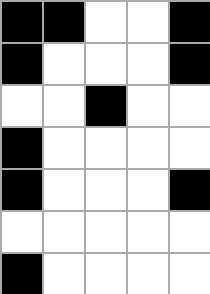[["black", "black", "white", "white", "black"], ["black", "white", "white", "white", "black"], ["white", "white", "black", "white", "white"], ["black", "white", "white", "white", "white"], ["black", "white", "white", "white", "black"], ["white", "white", "white", "white", "white"], ["black", "white", "white", "white", "white"]]